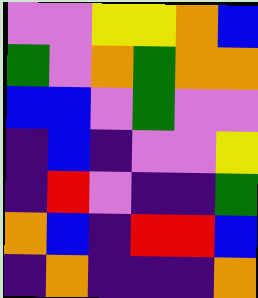[["violet", "violet", "yellow", "yellow", "orange", "blue"], ["green", "violet", "orange", "green", "orange", "orange"], ["blue", "blue", "violet", "green", "violet", "violet"], ["indigo", "blue", "indigo", "violet", "violet", "yellow"], ["indigo", "red", "violet", "indigo", "indigo", "green"], ["orange", "blue", "indigo", "red", "red", "blue"], ["indigo", "orange", "indigo", "indigo", "indigo", "orange"]]